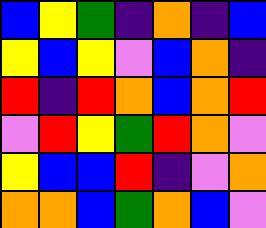[["blue", "yellow", "green", "indigo", "orange", "indigo", "blue"], ["yellow", "blue", "yellow", "violet", "blue", "orange", "indigo"], ["red", "indigo", "red", "orange", "blue", "orange", "red"], ["violet", "red", "yellow", "green", "red", "orange", "violet"], ["yellow", "blue", "blue", "red", "indigo", "violet", "orange"], ["orange", "orange", "blue", "green", "orange", "blue", "violet"]]